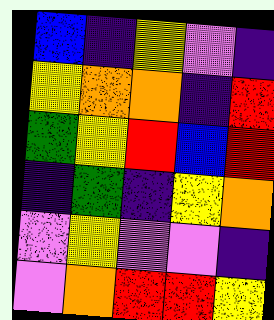[["blue", "indigo", "yellow", "violet", "indigo"], ["yellow", "orange", "orange", "indigo", "red"], ["green", "yellow", "red", "blue", "red"], ["indigo", "green", "indigo", "yellow", "orange"], ["violet", "yellow", "violet", "violet", "indigo"], ["violet", "orange", "red", "red", "yellow"]]